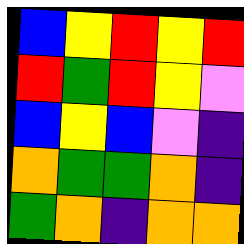[["blue", "yellow", "red", "yellow", "red"], ["red", "green", "red", "yellow", "violet"], ["blue", "yellow", "blue", "violet", "indigo"], ["orange", "green", "green", "orange", "indigo"], ["green", "orange", "indigo", "orange", "orange"]]